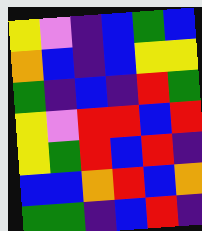[["yellow", "violet", "indigo", "blue", "green", "blue"], ["orange", "blue", "indigo", "blue", "yellow", "yellow"], ["green", "indigo", "blue", "indigo", "red", "green"], ["yellow", "violet", "red", "red", "blue", "red"], ["yellow", "green", "red", "blue", "red", "indigo"], ["blue", "blue", "orange", "red", "blue", "orange"], ["green", "green", "indigo", "blue", "red", "indigo"]]